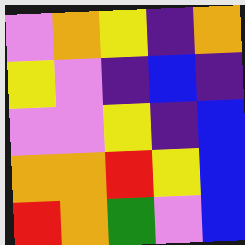[["violet", "orange", "yellow", "indigo", "orange"], ["yellow", "violet", "indigo", "blue", "indigo"], ["violet", "violet", "yellow", "indigo", "blue"], ["orange", "orange", "red", "yellow", "blue"], ["red", "orange", "green", "violet", "blue"]]